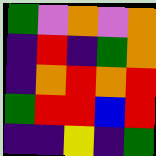[["green", "violet", "orange", "violet", "orange"], ["indigo", "red", "indigo", "green", "orange"], ["indigo", "orange", "red", "orange", "red"], ["green", "red", "red", "blue", "red"], ["indigo", "indigo", "yellow", "indigo", "green"]]